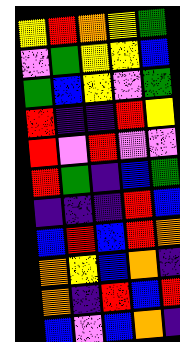[["yellow", "red", "orange", "yellow", "green"], ["violet", "green", "yellow", "yellow", "blue"], ["green", "blue", "yellow", "violet", "green"], ["red", "indigo", "indigo", "red", "yellow"], ["red", "violet", "red", "violet", "violet"], ["red", "green", "indigo", "blue", "green"], ["indigo", "indigo", "indigo", "red", "blue"], ["blue", "red", "blue", "red", "orange"], ["orange", "yellow", "blue", "orange", "indigo"], ["orange", "indigo", "red", "blue", "red"], ["blue", "violet", "blue", "orange", "indigo"]]